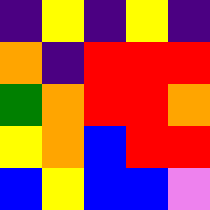[["indigo", "yellow", "indigo", "yellow", "indigo"], ["orange", "indigo", "red", "red", "red"], ["green", "orange", "red", "red", "orange"], ["yellow", "orange", "blue", "red", "red"], ["blue", "yellow", "blue", "blue", "violet"]]